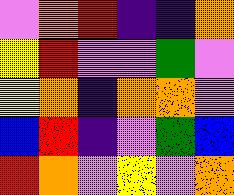[["violet", "orange", "red", "indigo", "indigo", "orange"], ["yellow", "red", "violet", "violet", "green", "violet"], ["yellow", "orange", "indigo", "orange", "orange", "violet"], ["blue", "red", "indigo", "violet", "green", "blue"], ["red", "orange", "violet", "yellow", "violet", "orange"]]